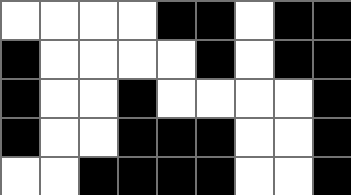[["white", "white", "white", "white", "black", "black", "white", "black", "black"], ["black", "white", "white", "white", "white", "black", "white", "black", "black"], ["black", "white", "white", "black", "white", "white", "white", "white", "black"], ["black", "white", "white", "black", "black", "black", "white", "white", "black"], ["white", "white", "black", "black", "black", "black", "white", "white", "black"]]